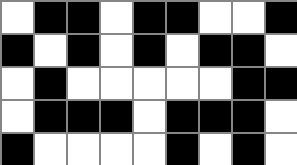[["white", "black", "black", "white", "black", "black", "white", "white", "black"], ["black", "white", "black", "white", "black", "white", "black", "black", "white"], ["white", "black", "white", "white", "white", "white", "white", "black", "black"], ["white", "black", "black", "black", "white", "black", "black", "black", "white"], ["black", "white", "white", "white", "white", "black", "white", "black", "white"]]